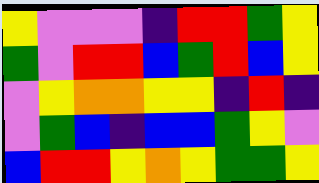[["yellow", "violet", "violet", "violet", "indigo", "red", "red", "green", "yellow"], ["green", "violet", "red", "red", "blue", "green", "red", "blue", "yellow"], ["violet", "yellow", "orange", "orange", "yellow", "yellow", "indigo", "red", "indigo"], ["violet", "green", "blue", "indigo", "blue", "blue", "green", "yellow", "violet"], ["blue", "red", "red", "yellow", "orange", "yellow", "green", "green", "yellow"]]